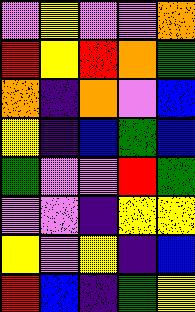[["violet", "yellow", "violet", "violet", "orange"], ["red", "yellow", "red", "orange", "green"], ["orange", "indigo", "orange", "violet", "blue"], ["yellow", "indigo", "blue", "green", "blue"], ["green", "violet", "violet", "red", "green"], ["violet", "violet", "indigo", "yellow", "yellow"], ["yellow", "violet", "yellow", "indigo", "blue"], ["red", "blue", "indigo", "green", "yellow"]]